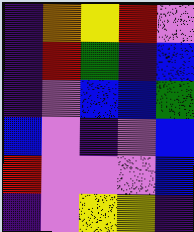[["indigo", "orange", "yellow", "red", "violet"], ["indigo", "red", "green", "indigo", "blue"], ["indigo", "violet", "blue", "blue", "green"], ["blue", "violet", "indigo", "violet", "blue"], ["red", "violet", "violet", "violet", "blue"], ["indigo", "violet", "yellow", "yellow", "indigo"]]